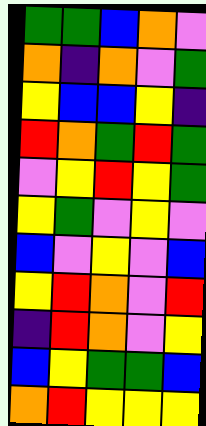[["green", "green", "blue", "orange", "violet"], ["orange", "indigo", "orange", "violet", "green"], ["yellow", "blue", "blue", "yellow", "indigo"], ["red", "orange", "green", "red", "green"], ["violet", "yellow", "red", "yellow", "green"], ["yellow", "green", "violet", "yellow", "violet"], ["blue", "violet", "yellow", "violet", "blue"], ["yellow", "red", "orange", "violet", "red"], ["indigo", "red", "orange", "violet", "yellow"], ["blue", "yellow", "green", "green", "blue"], ["orange", "red", "yellow", "yellow", "yellow"]]